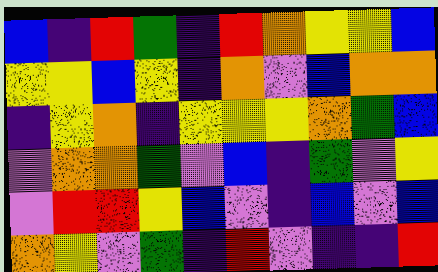[["blue", "indigo", "red", "green", "indigo", "red", "orange", "yellow", "yellow", "blue"], ["yellow", "yellow", "blue", "yellow", "indigo", "orange", "violet", "blue", "orange", "orange"], ["indigo", "yellow", "orange", "indigo", "yellow", "yellow", "yellow", "orange", "green", "blue"], ["violet", "orange", "orange", "green", "violet", "blue", "indigo", "green", "violet", "yellow"], ["violet", "red", "red", "yellow", "blue", "violet", "indigo", "blue", "violet", "blue"], ["orange", "yellow", "violet", "green", "indigo", "red", "violet", "indigo", "indigo", "red"]]